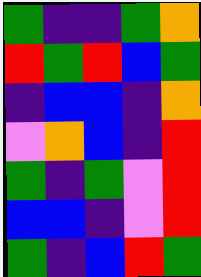[["green", "indigo", "indigo", "green", "orange"], ["red", "green", "red", "blue", "green"], ["indigo", "blue", "blue", "indigo", "orange"], ["violet", "orange", "blue", "indigo", "red"], ["green", "indigo", "green", "violet", "red"], ["blue", "blue", "indigo", "violet", "red"], ["green", "indigo", "blue", "red", "green"]]